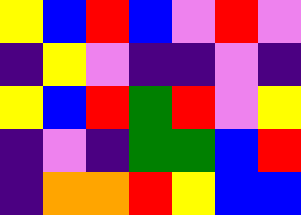[["yellow", "blue", "red", "blue", "violet", "red", "violet"], ["indigo", "yellow", "violet", "indigo", "indigo", "violet", "indigo"], ["yellow", "blue", "red", "green", "red", "violet", "yellow"], ["indigo", "violet", "indigo", "green", "green", "blue", "red"], ["indigo", "orange", "orange", "red", "yellow", "blue", "blue"]]